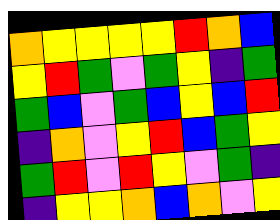[["orange", "yellow", "yellow", "yellow", "yellow", "red", "orange", "blue"], ["yellow", "red", "green", "violet", "green", "yellow", "indigo", "green"], ["green", "blue", "violet", "green", "blue", "yellow", "blue", "red"], ["indigo", "orange", "violet", "yellow", "red", "blue", "green", "yellow"], ["green", "red", "violet", "red", "yellow", "violet", "green", "indigo"], ["indigo", "yellow", "yellow", "orange", "blue", "orange", "violet", "yellow"]]